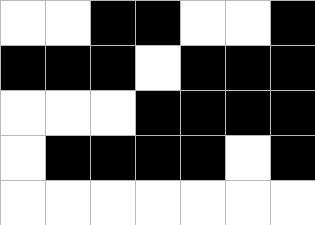[["white", "white", "black", "black", "white", "white", "black"], ["black", "black", "black", "white", "black", "black", "black"], ["white", "white", "white", "black", "black", "black", "black"], ["white", "black", "black", "black", "black", "white", "black"], ["white", "white", "white", "white", "white", "white", "white"]]